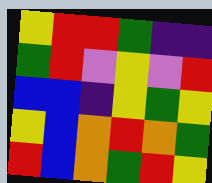[["yellow", "red", "red", "green", "indigo", "indigo"], ["green", "red", "violet", "yellow", "violet", "red"], ["blue", "blue", "indigo", "yellow", "green", "yellow"], ["yellow", "blue", "orange", "red", "orange", "green"], ["red", "blue", "orange", "green", "red", "yellow"]]